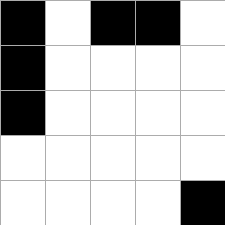[["black", "white", "black", "black", "white"], ["black", "white", "white", "white", "white"], ["black", "white", "white", "white", "white"], ["white", "white", "white", "white", "white"], ["white", "white", "white", "white", "black"]]